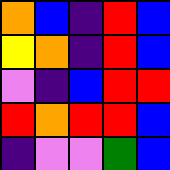[["orange", "blue", "indigo", "red", "blue"], ["yellow", "orange", "indigo", "red", "blue"], ["violet", "indigo", "blue", "red", "red"], ["red", "orange", "red", "red", "blue"], ["indigo", "violet", "violet", "green", "blue"]]